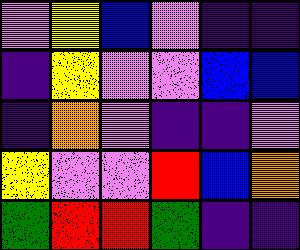[["violet", "yellow", "blue", "violet", "indigo", "indigo"], ["indigo", "yellow", "violet", "violet", "blue", "blue"], ["indigo", "orange", "violet", "indigo", "indigo", "violet"], ["yellow", "violet", "violet", "red", "blue", "orange"], ["green", "red", "red", "green", "indigo", "indigo"]]